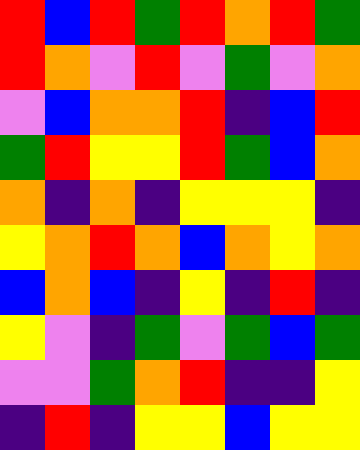[["red", "blue", "red", "green", "red", "orange", "red", "green"], ["red", "orange", "violet", "red", "violet", "green", "violet", "orange"], ["violet", "blue", "orange", "orange", "red", "indigo", "blue", "red"], ["green", "red", "yellow", "yellow", "red", "green", "blue", "orange"], ["orange", "indigo", "orange", "indigo", "yellow", "yellow", "yellow", "indigo"], ["yellow", "orange", "red", "orange", "blue", "orange", "yellow", "orange"], ["blue", "orange", "blue", "indigo", "yellow", "indigo", "red", "indigo"], ["yellow", "violet", "indigo", "green", "violet", "green", "blue", "green"], ["violet", "violet", "green", "orange", "red", "indigo", "indigo", "yellow"], ["indigo", "red", "indigo", "yellow", "yellow", "blue", "yellow", "yellow"]]